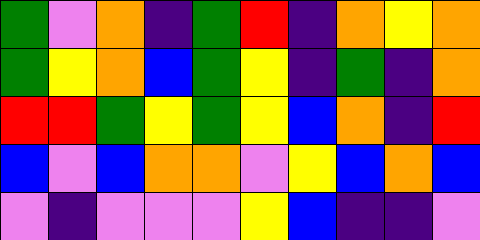[["green", "violet", "orange", "indigo", "green", "red", "indigo", "orange", "yellow", "orange"], ["green", "yellow", "orange", "blue", "green", "yellow", "indigo", "green", "indigo", "orange"], ["red", "red", "green", "yellow", "green", "yellow", "blue", "orange", "indigo", "red"], ["blue", "violet", "blue", "orange", "orange", "violet", "yellow", "blue", "orange", "blue"], ["violet", "indigo", "violet", "violet", "violet", "yellow", "blue", "indigo", "indigo", "violet"]]